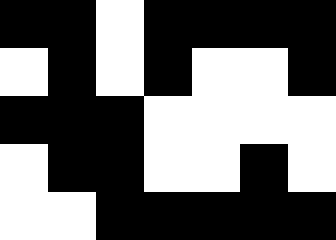[["black", "black", "white", "black", "black", "black", "black"], ["white", "black", "white", "black", "white", "white", "black"], ["black", "black", "black", "white", "white", "white", "white"], ["white", "black", "black", "white", "white", "black", "white"], ["white", "white", "black", "black", "black", "black", "black"]]